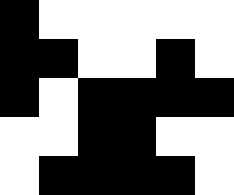[["black", "white", "white", "white", "white", "white"], ["black", "black", "white", "white", "black", "white"], ["black", "white", "black", "black", "black", "black"], ["white", "white", "black", "black", "white", "white"], ["white", "black", "black", "black", "black", "white"]]